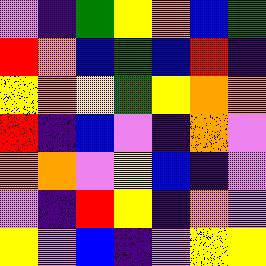[["violet", "indigo", "green", "yellow", "orange", "blue", "green"], ["red", "orange", "blue", "green", "blue", "red", "indigo"], ["yellow", "orange", "yellow", "green", "yellow", "orange", "orange"], ["red", "indigo", "blue", "violet", "indigo", "orange", "violet"], ["orange", "orange", "violet", "yellow", "blue", "indigo", "violet"], ["violet", "indigo", "red", "yellow", "indigo", "orange", "violet"], ["yellow", "violet", "blue", "indigo", "violet", "yellow", "yellow"]]